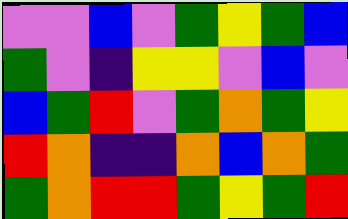[["violet", "violet", "blue", "violet", "green", "yellow", "green", "blue"], ["green", "violet", "indigo", "yellow", "yellow", "violet", "blue", "violet"], ["blue", "green", "red", "violet", "green", "orange", "green", "yellow"], ["red", "orange", "indigo", "indigo", "orange", "blue", "orange", "green"], ["green", "orange", "red", "red", "green", "yellow", "green", "red"]]